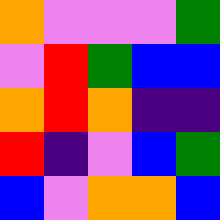[["orange", "violet", "violet", "violet", "green"], ["violet", "red", "green", "blue", "blue"], ["orange", "red", "orange", "indigo", "indigo"], ["red", "indigo", "violet", "blue", "green"], ["blue", "violet", "orange", "orange", "blue"]]